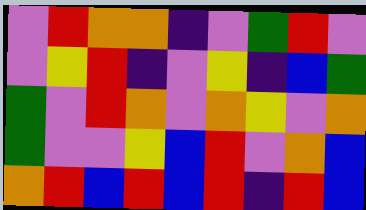[["violet", "red", "orange", "orange", "indigo", "violet", "green", "red", "violet"], ["violet", "yellow", "red", "indigo", "violet", "yellow", "indigo", "blue", "green"], ["green", "violet", "red", "orange", "violet", "orange", "yellow", "violet", "orange"], ["green", "violet", "violet", "yellow", "blue", "red", "violet", "orange", "blue"], ["orange", "red", "blue", "red", "blue", "red", "indigo", "red", "blue"]]